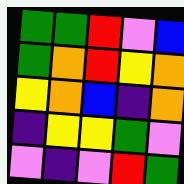[["green", "green", "red", "violet", "blue"], ["green", "orange", "red", "yellow", "orange"], ["yellow", "orange", "blue", "indigo", "orange"], ["indigo", "yellow", "yellow", "green", "violet"], ["violet", "indigo", "violet", "red", "green"]]